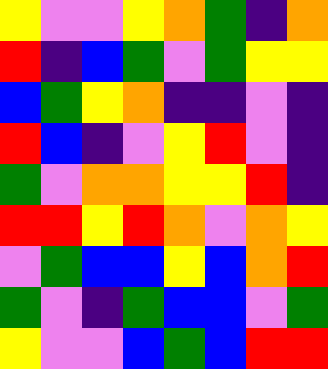[["yellow", "violet", "violet", "yellow", "orange", "green", "indigo", "orange"], ["red", "indigo", "blue", "green", "violet", "green", "yellow", "yellow"], ["blue", "green", "yellow", "orange", "indigo", "indigo", "violet", "indigo"], ["red", "blue", "indigo", "violet", "yellow", "red", "violet", "indigo"], ["green", "violet", "orange", "orange", "yellow", "yellow", "red", "indigo"], ["red", "red", "yellow", "red", "orange", "violet", "orange", "yellow"], ["violet", "green", "blue", "blue", "yellow", "blue", "orange", "red"], ["green", "violet", "indigo", "green", "blue", "blue", "violet", "green"], ["yellow", "violet", "violet", "blue", "green", "blue", "red", "red"]]